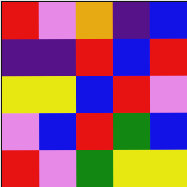[["red", "violet", "orange", "indigo", "blue"], ["indigo", "indigo", "red", "blue", "red"], ["yellow", "yellow", "blue", "red", "violet"], ["violet", "blue", "red", "green", "blue"], ["red", "violet", "green", "yellow", "yellow"]]